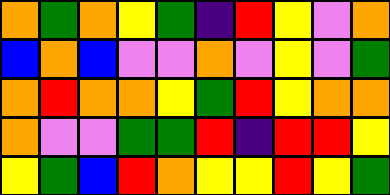[["orange", "green", "orange", "yellow", "green", "indigo", "red", "yellow", "violet", "orange"], ["blue", "orange", "blue", "violet", "violet", "orange", "violet", "yellow", "violet", "green"], ["orange", "red", "orange", "orange", "yellow", "green", "red", "yellow", "orange", "orange"], ["orange", "violet", "violet", "green", "green", "red", "indigo", "red", "red", "yellow"], ["yellow", "green", "blue", "red", "orange", "yellow", "yellow", "red", "yellow", "green"]]